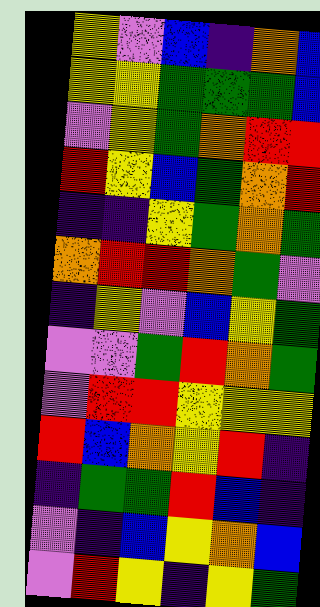[["yellow", "violet", "blue", "indigo", "orange", "blue"], ["yellow", "yellow", "green", "green", "green", "blue"], ["violet", "yellow", "green", "orange", "red", "red"], ["red", "yellow", "blue", "green", "orange", "red"], ["indigo", "indigo", "yellow", "green", "orange", "green"], ["orange", "red", "red", "orange", "green", "violet"], ["indigo", "yellow", "violet", "blue", "yellow", "green"], ["violet", "violet", "green", "red", "orange", "green"], ["violet", "red", "red", "yellow", "yellow", "yellow"], ["red", "blue", "orange", "yellow", "red", "indigo"], ["indigo", "green", "green", "red", "blue", "indigo"], ["violet", "indigo", "blue", "yellow", "orange", "blue"], ["violet", "red", "yellow", "indigo", "yellow", "green"]]